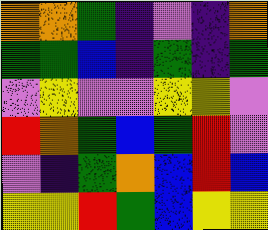[["orange", "orange", "green", "indigo", "violet", "indigo", "orange"], ["green", "green", "blue", "indigo", "green", "indigo", "green"], ["violet", "yellow", "violet", "violet", "yellow", "yellow", "violet"], ["red", "orange", "green", "blue", "green", "red", "violet"], ["violet", "indigo", "green", "orange", "blue", "red", "blue"], ["yellow", "yellow", "red", "green", "blue", "yellow", "yellow"]]